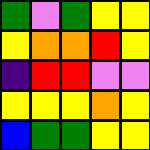[["green", "violet", "green", "yellow", "yellow"], ["yellow", "orange", "orange", "red", "yellow"], ["indigo", "red", "red", "violet", "violet"], ["yellow", "yellow", "yellow", "orange", "yellow"], ["blue", "green", "green", "yellow", "yellow"]]